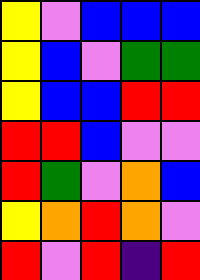[["yellow", "violet", "blue", "blue", "blue"], ["yellow", "blue", "violet", "green", "green"], ["yellow", "blue", "blue", "red", "red"], ["red", "red", "blue", "violet", "violet"], ["red", "green", "violet", "orange", "blue"], ["yellow", "orange", "red", "orange", "violet"], ["red", "violet", "red", "indigo", "red"]]